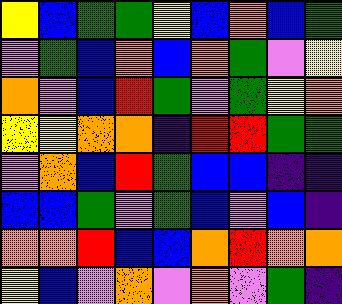[["yellow", "blue", "green", "green", "yellow", "blue", "orange", "blue", "green"], ["violet", "green", "blue", "orange", "blue", "orange", "green", "violet", "yellow"], ["orange", "violet", "blue", "red", "green", "violet", "green", "yellow", "orange"], ["yellow", "yellow", "orange", "orange", "indigo", "red", "red", "green", "green"], ["violet", "orange", "blue", "red", "green", "blue", "blue", "indigo", "indigo"], ["blue", "blue", "green", "violet", "green", "blue", "violet", "blue", "indigo"], ["orange", "orange", "red", "blue", "blue", "orange", "red", "orange", "orange"], ["yellow", "blue", "violet", "orange", "violet", "orange", "violet", "green", "indigo"]]